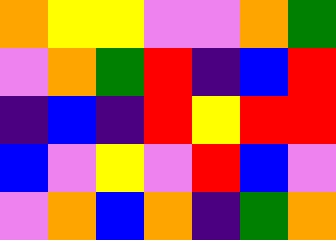[["orange", "yellow", "yellow", "violet", "violet", "orange", "green"], ["violet", "orange", "green", "red", "indigo", "blue", "red"], ["indigo", "blue", "indigo", "red", "yellow", "red", "red"], ["blue", "violet", "yellow", "violet", "red", "blue", "violet"], ["violet", "orange", "blue", "orange", "indigo", "green", "orange"]]